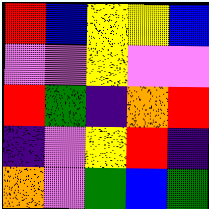[["red", "blue", "yellow", "yellow", "blue"], ["violet", "violet", "yellow", "violet", "violet"], ["red", "green", "indigo", "orange", "red"], ["indigo", "violet", "yellow", "red", "indigo"], ["orange", "violet", "green", "blue", "green"]]